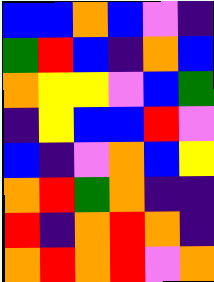[["blue", "blue", "orange", "blue", "violet", "indigo"], ["green", "red", "blue", "indigo", "orange", "blue"], ["orange", "yellow", "yellow", "violet", "blue", "green"], ["indigo", "yellow", "blue", "blue", "red", "violet"], ["blue", "indigo", "violet", "orange", "blue", "yellow"], ["orange", "red", "green", "orange", "indigo", "indigo"], ["red", "indigo", "orange", "red", "orange", "indigo"], ["orange", "red", "orange", "red", "violet", "orange"]]